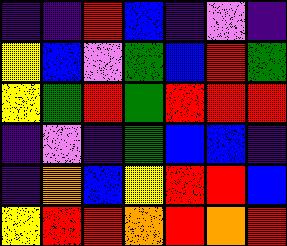[["indigo", "indigo", "red", "blue", "indigo", "violet", "indigo"], ["yellow", "blue", "violet", "green", "blue", "red", "green"], ["yellow", "green", "red", "green", "red", "red", "red"], ["indigo", "violet", "indigo", "green", "blue", "blue", "indigo"], ["indigo", "orange", "blue", "yellow", "red", "red", "blue"], ["yellow", "red", "red", "orange", "red", "orange", "red"]]